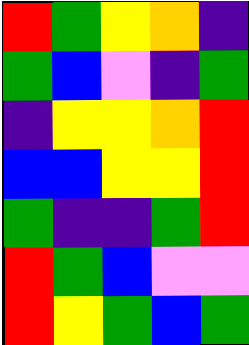[["red", "green", "yellow", "orange", "indigo"], ["green", "blue", "violet", "indigo", "green"], ["indigo", "yellow", "yellow", "orange", "red"], ["blue", "blue", "yellow", "yellow", "red"], ["green", "indigo", "indigo", "green", "red"], ["red", "green", "blue", "violet", "violet"], ["red", "yellow", "green", "blue", "green"]]